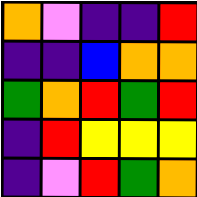[["orange", "violet", "indigo", "indigo", "red"], ["indigo", "indigo", "blue", "orange", "orange"], ["green", "orange", "red", "green", "red"], ["indigo", "red", "yellow", "yellow", "yellow"], ["indigo", "violet", "red", "green", "orange"]]